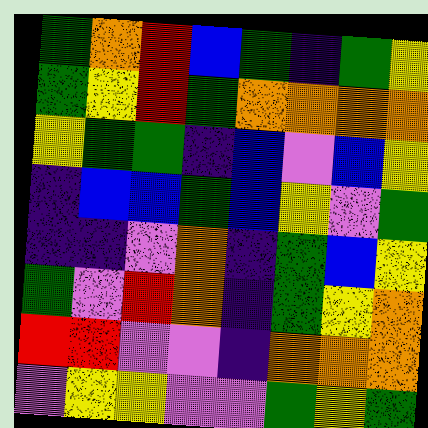[["green", "orange", "red", "blue", "green", "indigo", "green", "yellow"], ["green", "yellow", "red", "green", "orange", "orange", "orange", "orange"], ["yellow", "green", "green", "indigo", "blue", "violet", "blue", "yellow"], ["indigo", "blue", "blue", "green", "blue", "yellow", "violet", "green"], ["indigo", "indigo", "violet", "orange", "indigo", "green", "blue", "yellow"], ["green", "violet", "red", "orange", "indigo", "green", "yellow", "orange"], ["red", "red", "violet", "violet", "indigo", "orange", "orange", "orange"], ["violet", "yellow", "yellow", "violet", "violet", "green", "yellow", "green"]]